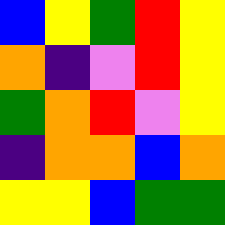[["blue", "yellow", "green", "red", "yellow"], ["orange", "indigo", "violet", "red", "yellow"], ["green", "orange", "red", "violet", "yellow"], ["indigo", "orange", "orange", "blue", "orange"], ["yellow", "yellow", "blue", "green", "green"]]